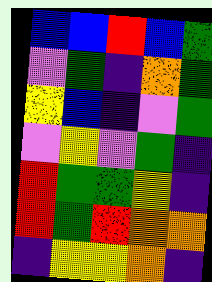[["blue", "blue", "red", "blue", "green"], ["violet", "green", "indigo", "orange", "green"], ["yellow", "blue", "indigo", "violet", "green"], ["violet", "yellow", "violet", "green", "indigo"], ["red", "green", "green", "yellow", "indigo"], ["red", "green", "red", "orange", "orange"], ["indigo", "yellow", "yellow", "orange", "indigo"]]